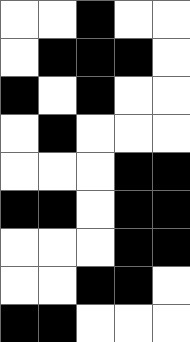[["white", "white", "black", "white", "white"], ["white", "black", "black", "black", "white"], ["black", "white", "black", "white", "white"], ["white", "black", "white", "white", "white"], ["white", "white", "white", "black", "black"], ["black", "black", "white", "black", "black"], ["white", "white", "white", "black", "black"], ["white", "white", "black", "black", "white"], ["black", "black", "white", "white", "white"]]